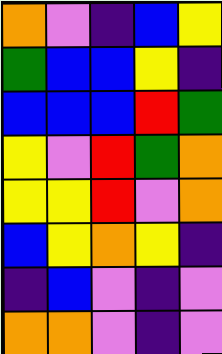[["orange", "violet", "indigo", "blue", "yellow"], ["green", "blue", "blue", "yellow", "indigo"], ["blue", "blue", "blue", "red", "green"], ["yellow", "violet", "red", "green", "orange"], ["yellow", "yellow", "red", "violet", "orange"], ["blue", "yellow", "orange", "yellow", "indigo"], ["indigo", "blue", "violet", "indigo", "violet"], ["orange", "orange", "violet", "indigo", "violet"]]